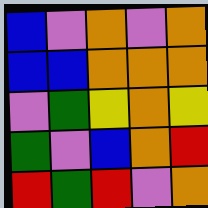[["blue", "violet", "orange", "violet", "orange"], ["blue", "blue", "orange", "orange", "orange"], ["violet", "green", "yellow", "orange", "yellow"], ["green", "violet", "blue", "orange", "red"], ["red", "green", "red", "violet", "orange"]]